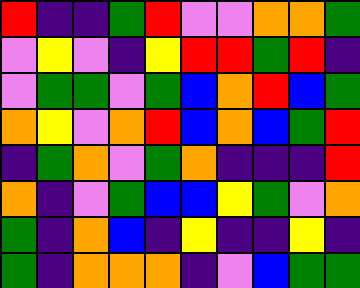[["red", "indigo", "indigo", "green", "red", "violet", "violet", "orange", "orange", "green"], ["violet", "yellow", "violet", "indigo", "yellow", "red", "red", "green", "red", "indigo"], ["violet", "green", "green", "violet", "green", "blue", "orange", "red", "blue", "green"], ["orange", "yellow", "violet", "orange", "red", "blue", "orange", "blue", "green", "red"], ["indigo", "green", "orange", "violet", "green", "orange", "indigo", "indigo", "indigo", "red"], ["orange", "indigo", "violet", "green", "blue", "blue", "yellow", "green", "violet", "orange"], ["green", "indigo", "orange", "blue", "indigo", "yellow", "indigo", "indigo", "yellow", "indigo"], ["green", "indigo", "orange", "orange", "orange", "indigo", "violet", "blue", "green", "green"]]